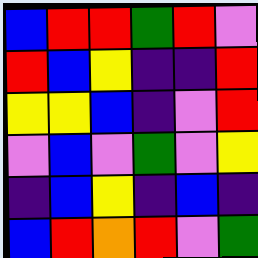[["blue", "red", "red", "green", "red", "violet"], ["red", "blue", "yellow", "indigo", "indigo", "red"], ["yellow", "yellow", "blue", "indigo", "violet", "red"], ["violet", "blue", "violet", "green", "violet", "yellow"], ["indigo", "blue", "yellow", "indigo", "blue", "indigo"], ["blue", "red", "orange", "red", "violet", "green"]]